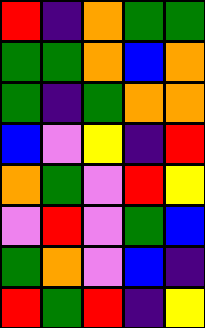[["red", "indigo", "orange", "green", "green"], ["green", "green", "orange", "blue", "orange"], ["green", "indigo", "green", "orange", "orange"], ["blue", "violet", "yellow", "indigo", "red"], ["orange", "green", "violet", "red", "yellow"], ["violet", "red", "violet", "green", "blue"], ["green", "orange", "violet", "blue", "indigo"], ["red", "green", "red", "indigo", "yellow"]]